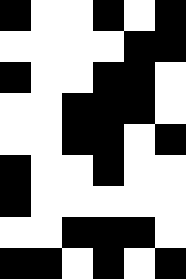[["black", "white", "white", "black", "white", "black"], ["white", "white", "white", "white", "black", "black"], ["black", "white", "white", "black", "black", "white"], ["white", "white", "black", "black", "black", "white"], ["white", "white", "black", "black", "white", "black"], ["black", "white", "white", "black", "white", "white"], ["black", "white", "white", "white", "white", "white"], ["white", "white", "black", "black", "black", "white"], ["black", "black", "white", "black", "white", "black"]]